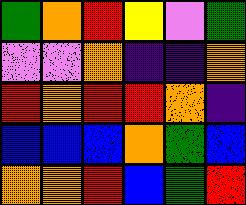[["green", "orange", "red", "yellow", "violet", "green"], ["violet", "violet", "orange", "indigo", "indigo", "orange"], ["red", "orange", "red", "red", "orange", "indigo"], ["blue", "blue", "blue", "orange", "green", "blue"], ["orange", "orange", "red", "blue", "green", "red"]]